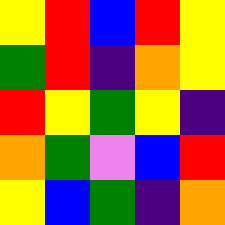[["yellow", "red", "blue", "red", "yellow"], ["green", "red", "indigo", "orange", "yellow"], ["red", "yellow", "green", "yellow", "indigo"], ["orange", "green", "violet", "blue", "red"], ["yellow", "blue", "green", "indigo", "orange"]]